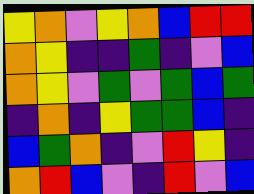[["yellow", "orange", "violet", "yellow", "orange", "blue", "red", "red"], ["orange", "yellow", "indigo", "indigo", "green", "indigo", "violet", "blue"], ["orange", "yellow", "violet", "green", "violet", "green", "blue", "green"], ["indigo", "orange", "indigo", "yellow", "green", "green", "blue", "indigo"], ["blue", "green", "orange", "indigo", "violet", "red", "yellow", "indigo"], ["orange", "red", "blue", "violet", "indigo", "red", "violet", "blue"]]